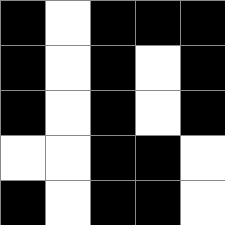[["black", "white", "black", "black", "black"], ["black", "white", "black", "white", "black"], ["black", "white", "black", "white", "black"], ["white", "white", "black", "black", "white"], ["black", "white", "black", "black", "white"]]